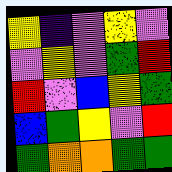[["yellow", "indigo", "violet", "yellow", "violet"], ["violet", "yellow", "violet", "green", "red"], ["red", "violet", "blue", "yellow", "green"], ["blue", "green", "yellow", "violet", "red"], ["green", "orange", "orange", "green", "green"]]